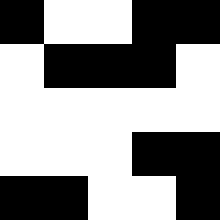[["black", "white", "white", "black", "black"], ["white", "black", "black", "black", "white"], ["white", "white", "white", "white", "white"], ["white", "white", "white", "black", "black"], ["black", "black", "white", "white", "black"]]